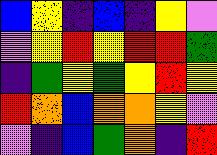[["blue", "yellow", "indigo", "blue", "indigo", "yellow", "violet"], ["violet", "yellow", "red", "yellow", "red", "red", "green"], ["indigo", "green", "yellow", "green", "yellow", "red", "yellow"], ["red", "orange", "blue", "orange", "orange", "yellow", "violet"], ["violet", "indigo", "blue", "green", "orange", "indigo", "red"]]